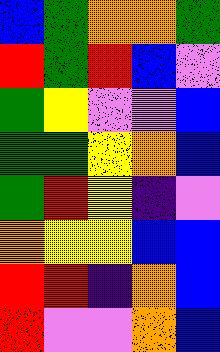[["blue", "green", "orange", "orange", "green"], ["red", "green", "red", "blue", "violet"], ["green", "yellow", "violet", "violet", "blue"], ["green", "green", "yellow", "orange", "blue"], ["green", "red", "yellow", "indigo", "violet"], ["orange", "yellow", "yellow", "blue", "blue"], ["red", "red", "indigo", "orange", "blue"], ["red", "violet", "violet", "orange", "blue"]]